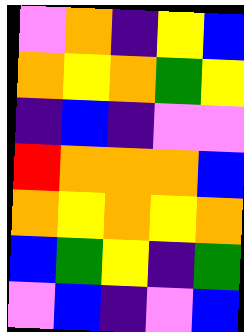[["violet", "orange", "indigo", "yellow", "blue"], ["orange", "yellow", "orange", "green", "yellow"], ["indigo", "blue", "indigo", "violet", "violet"], ["red", "orange", "orange", "orange", "blue"], ["orange", "yellow", "orange", "yellow", "orange"], ["blue", "green", "yellow", "indigo", "green"], ["violet", "blue", "indigo", "violet", "blue"]]